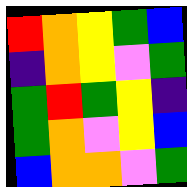[["red", "orange", "yellow", "green", "blue"], ["indigo", "orange", "yellow", "violet", "green"], ["green", "red", "green", "yellow", "indigo"], ["green", "orange", "violet", "yellow", "blue"], ["blue", "orange", "orange", "violet", "green"]]